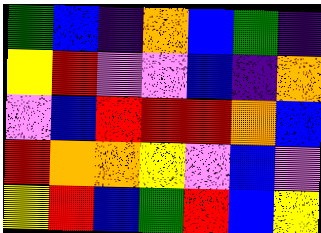[["green", "blue", "indigo", "orange", "blue", "green", "indigo"], ["yellow", "red", "violet", "violet", "blue", "indigo", "orange"], ["violet", "blue", "red", "red", "red", "orange", "blue"], ["red", "orange", "orange", "yellow", "violet", "blue", "violet"], ["yellow", "red", "blue", "green", "red", "blue", "yellow"]]